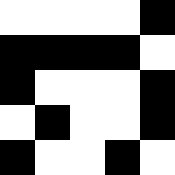[["white", "white", "white", "white", "black"], ["black", "black", "black", "black", "white"], ["black", "white", "white", "white", "black"], ["white", "black", "white", "white", "black"], ["black", "white", "white", "black", "white"]]